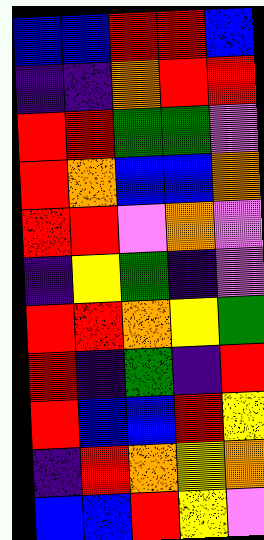[["blue", "blue", "red", "red", "blue"], ["indigo", "indigo", "orange", "red", "red"], ["red", "red", "green", "green", "violet"], ["red", "orange", "blue", "blue", "orange"], ["red", "red", "violet", "orange", "violet"], ["indigo", "yellow", "green", "indigo", "violet"], ["red", "red", "orange", "yellow", "green"], ["red", "indigo", "green", "indigo", "red"], ["red", "blue", "blue", "red", "yellow"], ["indigo", "red", "orange", "yellow", "orange"], ["blue", "blue", "red", "yellow", "violet"]]